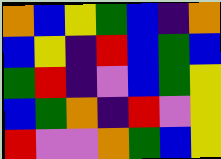[["orange", "blue", "yellow", "green", "blue", "indigo", "orange"], ["blue", "yellow", "indigo", "red", "blue", "green", "blue"], ["green", "red", "indigo", "violet", "blue", "green", "yellow"], ["blue", "green", "orange", "indigo", "red", "violet", "yellow"], ["red", "violet", "violet", "orange", "green", "blue", "yellow"]]